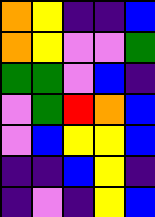[["orange", "yellow", "indigo", "indigo", "blue"], ["orange", "yellow", "violet", "violet", "green"], ["green", "green", "violet", "blue", "indigo"], ["violet", "green", "red", "orange", "blue"], ["violet", "blue", "yellow", "yellow", "blue"], ["indigo", "indigo", "blue", "yellow", "indigo"], ["indigo", "violet", "indigo", "yellow", "blue"]]